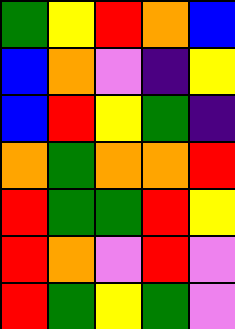[["green", "yellow", "red", "orange", "blue"], ["blue", "orange", "violet", "indigo", "yellow"], ["blue", "red", "yellow", "green", "indigo"], ["orange", "green", "orange", "orange", "red"], ["red", "green", "green", "red", "yellow"], ["red", "orange", "violet", "red", "violet"], ["red", "green", "yellow", "green", "violet"]]